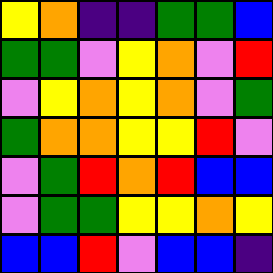[["yellow", "orange", "indigo", "indigo", "green", "green", "blue"], ["green", "green", "violet", "yellow", "orange", "violet", "red"], ["violet", "yellow", "orange", "yellow", "orange", "violet", "green"], ["green", "orange", "orange", "yellow", "yellow", "red", "violet"], ["violet", "green", "red", "orange", "red", "blue", "blue"], ["violet", "green", "green", "yellow", "yellow", "orange", "yellow"], ["blue", "blue", "red", "violet", "blue", "blue", "indigo"]]